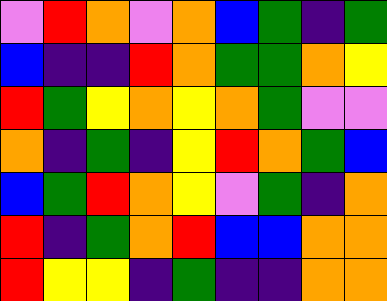[["violet", "red", "orange", "violet", "orange", "blue", "green", "indigo", "green"], ["blue", "indigo", "indigo", "red", "orange", "green", "green", "orange", "yellow"], ["red", "green", "yellow", "orange", "yellow", "orange", "green", "violet", "violet"], ["orange", "indigo", "green", "indigo", "yellow", "red", "orange", "green", "blue"], ["blue", "green", "red", "orange", "yellow", "violet", "green", "indigo", "orange"], ["red", "indigo", "green", "orange", "red", "blue", "blue", "orange", "orange"], ["red", "yellow", "yellow", "indigo", "green", "indigo", "indigo", "orange", "orange"]]